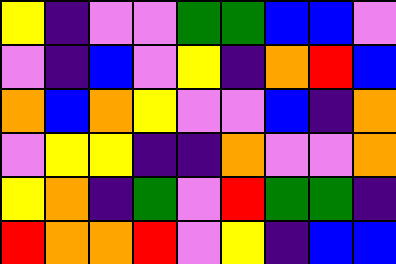[["yellow", "indigo", "violet", "violet", "green", "green", "blue", "blue", "violet"], ["violet", "indigo", "blue", "violet", "yellow", "indigo", "orange", "red", "blue"], ["orange", "blue", "orange", "yellow", "violet", "violet", "blue", "indigo", "orange"], ["violet", "yellow", "yellow", "indigo", "indigo", "orange", "violet", "violet", "orange"], ["yellow", "orange", "indigo", "green", "violet", "red", "green", "green", "indigo"], ["red", "orange", "orange", "red", "violet", "yellow", "indigo", "blue", "blue"]]